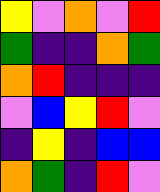[["yellow", "violet", "orange", "violet", "red"], ["green", "indigo", "indigo", "orange", "green"], ["orange", "red", "indigo", "indigo", "indigo"], ["violet", "blue", "yellow", "red", "violet"], ["indigo", "yellow", "indigo", "blue", "blue"], ["orange", "green", "indigo", "red", "violet"]]